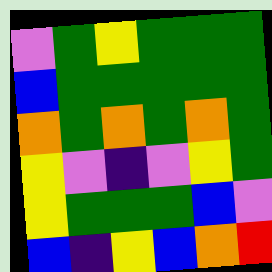[["violet", "green", "yellow", "green", "green", "green"], ["blue", "green", "green", "green", "green", "green"], ["orange", "green", "orange", "green", "orange", "green"], ["yellow", "violet", "indigo", "violet", "yellow", "green"], ["yellow", "green", "green", "green", "blue", "violet"], ["blue", "indigo", "yellow", "blue", "orange", "red"]]